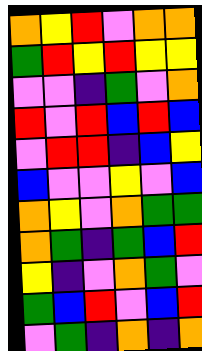[["orange", "yellow", "red", "violet", "orange", "orange"], ["green", "red", "yellow", "red", "yellow", "yellow"], ["violet", "violet", "indigo", "green", "violet", "orange"], ["red", "violet", "red", "blue", "red", "blue"], ["violet", "red", "red", "indigo", "blue", "yellow"], ["blue", "violet", "violet", "yellow", "violet", "blue"], ["orange", "yellow", "violet", "orange", "green", "green"], ["orange", "green", "indigo", "green", "blue", "red"], ["yellow", "indigo", "violet", "orange", "green", "violet"], ["green", "blue", "red", "violet", "blue", "red"], ["violet", "green", "indigo", "orange", "indigo", "orange"]]